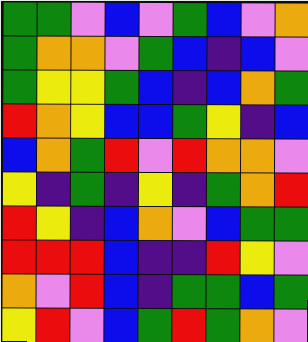[["green", "green", "violet", "blue", "violet", "green", "blue", "violet", "orange"], ["green", "orange", "orange", "violet", "green", "blue", "indigo", "blue", "violet"], ["green", "yellow", "yellow", "green", "blue", "indigo", "blue", "orange", "green"], ["red", "orange", "yellow", "blue", "blue", "green", "yellow", "indigo", "blue"], ["blue", "orange", "green", "red", "violet", "red", "orange", "orange", "violet"], ["yellow", "indigo", "green", "indigo", "yellow", "indigo", "green", "orange", "red"], ["red", "yellow", "indigo", "blue", "orange", "violet", "blue", "green", "green"], ["red", "red", "red", "blue", "indigo", "indigo", "red", "yellow", "violet"], ["orange", "violet", "red", "blue", "indigo", "green", "green", "blue", "green"], ["yellow", "red", "violet", "blue", "green", "red", "green", "orange", "violet"]]